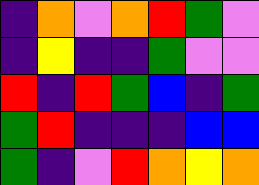[["indigo", "orange", "violet", "orange", "red", "green", "violet"], ["indigo", "yellow", "indigo", "indigo", "green", "violet", "violet"], ["red", "indigo", "red", "green", "blue", "indigo", "green"], ["green", "red", "indigo", "indigo", "indigo", "blue", "blue"], ["green", "indigo", "violet", "red", "orange", "yellow", "orange"]]